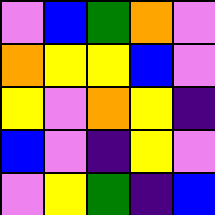[["violet", "blue", "green", "orange", "violet"], ["orange", "yellow", "yellow", "blue", "violet"], ["yellow", "violet", "orange", "yellow", "indigo"], ["blue", "violet", "indigo", "yellow", "violet"], ["violet", "yellow", "green", "indigo", "blue"]]